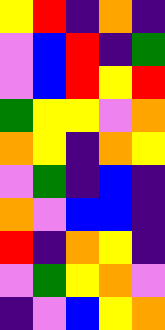[["yellow", "red", "indigo", "orange", "indigo"], ["violet", "blue", "red", "indigo", "green"], ["violet", "blue", "red", "yellow", "red"], ["green", "yellow", "yellow", "violet", "orange"], ["orange", "yellow", "indigo", "orange", "yellow"], ["violet", "green", "indigo", "blue", "indigo"], ["orange", "violet", "blue", "blue", "indigo"], ["red", "indigo", "orange", "yellow", "indigo"], ["violet", "green", "yellow", "orange", "violet"], ["indigo", "violet", "blue", "yellow", "orange"]]